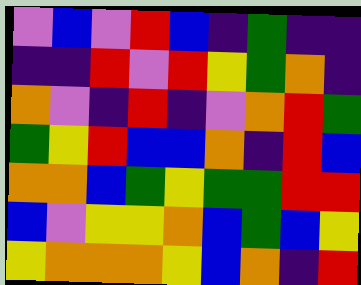[["violet", "blue", "violet", "red", "blue", "indigo", "green", "indigo", "indigo"], ["indigo", "indigo", "red", "violet", "red", "yellow", "green", "orange", "indigo"], ["orange", "violet", "indigo", "red", "indigo", "violet", "orange", "red", "green"], ["green", "yellow", "red", "blue", "blue", "orange", "indigo", "red", "blue"], ["orange", "orange", "blue", "green", "yellow", "green", "green", "red", "red"], ["blue", "violet", "yellow", "yellow", "orange", "blue", "green", "blue", "yellow"], ["yellow", "orange", "orange", "orange", "yellow", "blue", "orange", "indigo", "red"]]